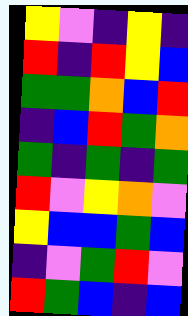[["yellow", "violet", "indigo", "yellow", "indigo"], ["red", "indigo", "red", "yellow", "blue"], ["green", "green", "orange", "blue", "red"], ["indigo", "blue", "red", "green", "orange"], ["green", "indigo", "green", "indigo", "green"], ["red", "violet", "yellow", "orange", "violet"], ["yellow", "blue", "blue", "green", "blue"], ["indigo", "violet", "green", "red", "violet"], ["red", "green", "blue", "indigo", "blue"]]